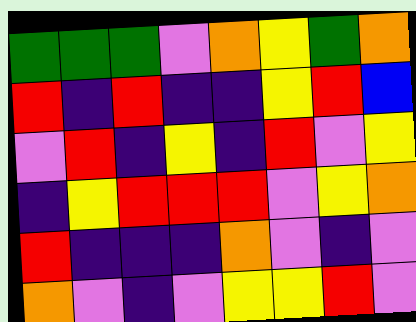[["green", "green", "green", "violet", "orange", "yellow", "green", "orange"], ["red", "indigo", "red", "indigo", "indigo", "yellow", "red", "blue"], ["violet", "red", "indigo", "yellow", "indigo", "red", "violet", "yellow"], ["indigo", "yellow", "red", "red", "red", "violet", "yellow", "orange"], ["red", "indigo", "indigo", "indigo", "orange", "violet", "indigo", "violet"], ["orange", "violet", "indigo", "violet", "yellow", "yellow", "red", "violet"]]